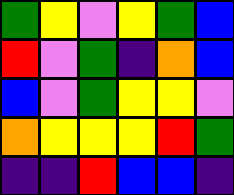[["green", "yellow", "violet", "yellow", "green", "blue"], ["red", "violet", "green", "indigo", "orange", "blue"], ["blue", "violet", "green", "yellow", "yellow", "violet"], ["orange", "yellow", "yellow", "yellow", "red", "green"], ["indigo", "indigo", "red", "blue", "blue", "indigo"]]